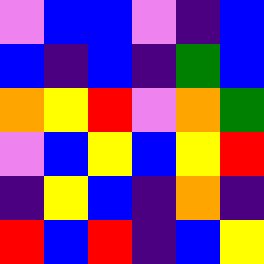[["violet", "blue", "blue", "violet", "indigo", "blue"], ["blue", "indigo", "blue", "indigo", "green", "blue"], ["orange", "yellow", "red", "violet", "orange", "green"], ["violet", "blue", "yellow", "blue", "yellow", "red"], ["indigo", "yellow", "blue", "indigo", "orange", "indigo"], ["red", "blue", "red", "indigo", "blue", "yellow"]]